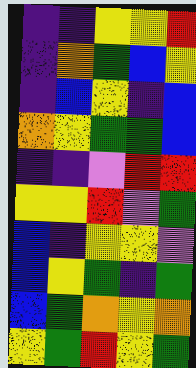[["indigo", "indigo", "yellow", "yellow", "red"], ["indigo", "orange", "green", "blue", "yellow"], ["indigo", "blue", "yellow", "indigo", "blue"], ["orange", "yellow", "green", "green", "blue"], ["indigo", "indigo", "violet", "red", "red"], ["yellow", "yellow", "red", "violet", "green"], ["blue", "indigo", "yellow", "yellow", "violet"], ["blue", "yellow", "green", "indigo", "green"], ["blue", "green", "orange", "yellow", "orange"], ["yellow", "green", "red", "yellow", "green"]]